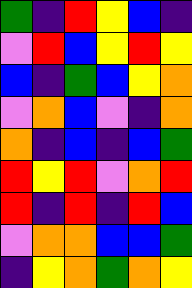[["green", "indigo", "red", "yellow", "blue", "indigo"], ["violet", "red", "blue", "yellow", "red", "yellow"], ["blue", "indigo", "green", "blue", "yellow", "orange"], ["violet", "orange", "blue", "violet", "indigo", "orange"], ["orange", "indigo", "blue", "indigo", "blue", "green"], ["red", "yellow", "red", "violet", "orange", "red"], ["red", "indigo", "red", "indigo", "red", "blue"], ["violet", "orange", "orange", "blue", "blue", "green"], ["indigo", "yellow", "orange", "green", "orange", "yellow"]]